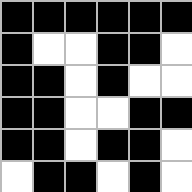[["black", "black", "black", "black", "black", "black"], ["black", "white", "white", "black", "black", "white"], ["black", "black", "white", "black", "white", "white"], ["black", "black", "white", "white", "black", "black"], ["black", "black", "white", "black", "black", "white"], ["white", "black", "black", "white", "black", "white"]]